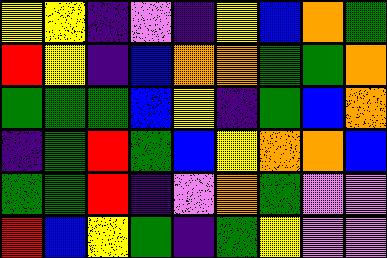[["yellow", "yellow", "indigo", "violet", "indigo", "yellow", "blue", "orange", "green"], ["red", "yellow", "indigo", "blue", "orange", "orange", "green", "green", "orange"], ["green", "green", "green", "blue", "yellow", "indigo", "green", "blue", "orange"], ["indigo", "green", "red", "green", "blue", "yellow", "orange", "orange", "blue"], ["green", "green", "red", "indigo", "violet", "orange", "green", "violet", "violet"], ["red", "blue", "yellow", "green", "indigo", "green", "yellow", "violet", "violet"]]